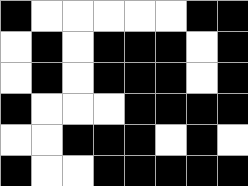[["black", "white", "white", "white", "white", "white", "black", "black"], ["white", "black", "white", "black", "black", "black", "white", "black"], ["white", "black", "white", "black", "black", "black", "white", "black"], ["black", "white", "white", "white", "black", "black", "black", "black"], ["white", "white", "black", "black", "black", "white", "black", "white"], ["black", "white", "white", "black", "black", "black", "black", "black"]]